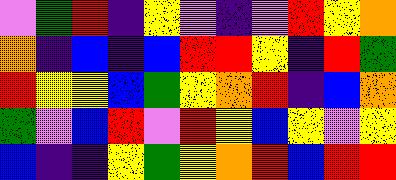[["violet", "green", "red", "indigo", "yellow", "violet", "indigo", "violet", "red", "yellow", "orange"], ["orange", "indigo", "blue", "indigo", "blue", "red", "red", "yellow", "indigo", "red", "green"], ["red", "yellow", "yellow", "blue", "green", "yellow", "orange", "red", "indigo", "blue", "orange"], ["green", "violet", "blue", "red", "violet", "red", "yellow", "blue", "yellow", "violet", "yellow"], ["blue", "indigo", "indigo", "yellow", "green", "yellow", "orange", "red", "blue", "red", "red"]]